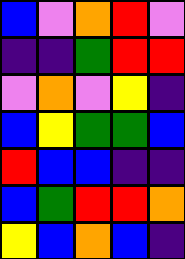[["blue", "violet", "orange", "red", "violet"], ["indigo", "indigo", "green", "red", "red"], ["violet", "orange", "violet", "yellow", "indigo"], ["blue", "yellow", "green", "green", "blue"], ["red", "blue", "blue", "indigo", "indigo"], ["blue", "green", "red", "red", "orange"], ["yellow", "blue", "orange", "blue", "indigo"]]